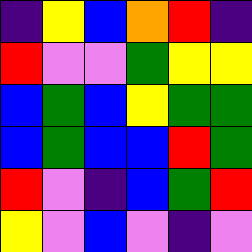[["indigo", "yellow", "blue", "orange", "red", "indigo"], ["red", "violet", "violet", "green", "yellow", "yellow"], ["blue", "green", "blue", "yellow", "green", "green"], ["blue", "green", "blue", "blue", "red", "green"], ["red", "violet", "indigo", "blue", "green", "red"], ["yellow", "violet", "blue", "violet", "indigo", "violet"]]